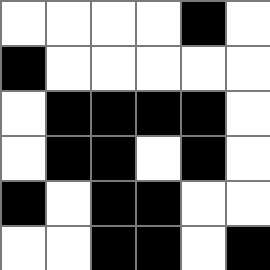[["white", "white", "white", "white", "black", "white"], ["black", "white", "white", "white", "white", "white"], ["white", "black", "black", "black", "black", "white"], ["white", "black", "black", "white", "black", "white"], ["black", "white", "black", "black", "white", "white"], ["white", "white", "black", "black", "white", "black"]]